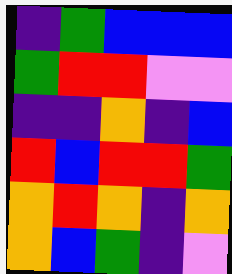[["indigo", "green", "blue", "blue", "blue"], ["green", "red", "red", "violet", "violet"], ["indigo", "indigo", "orange", "indigo", "blue"], ["red", "blue", "red", "red", "green"], ["orange", "red", "orange", "indigo", "orange"], ["orange", "blue", "green", "indigo", "violet"]]